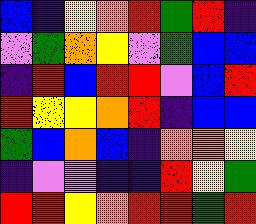[["blue", "indigo", "yellow", "orange", "red", "green", "red", "indigo"], ["violet", "green", "orange", "yellow", "violet", "green", "blue", "blue"], ["indigo", "red", "blue", "red", "red", "violet", "blue", "red"], ["red", "yellow", "yellow", "orange", "red", "indigo", "blue", "blue"], ["green", "blue", "orange", "blue", "indigo", "orange", "orange", "yellow"], ["indigo", "violet", "violet", "indigo", "indigo", "red", "yellow", "green"], ["red", "red", "yellow", "orange", "red", "red", "green", "red"]]